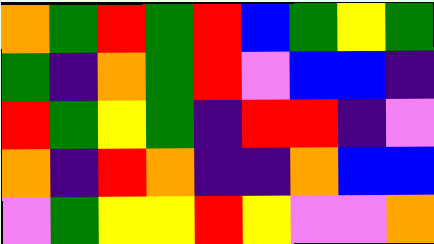[["orange", "green", "red", "green", "red", "blue", "green", "yellow", "green"], ["green", "indigo", "orange", "green", "red", "violet", "blue", "blue", "indigo"], ["red", "green", "yellow", "green", "indigo", "red", "red", "indigo", "violet"], ["orange", "indigo", "red", "orange", "indigo", "indigo", "orange", "blue", "blue"], ["violet", "green", "yellow", "yellow", "red", "yellow", "violet", "violet", "orange"]]